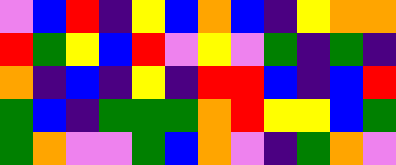[["violet", "blue", "red", "indigo", "yellow", "blue", "orange", "blue", "indigo", "yellow", "orange", "orange"], ["red", "green", "yellow", "blue", "red", "violet", "yellow", "violet", "green", "indigo", "green", "indigo"], ["orange", "indigo", "blue", "indigo", "yellow", "indigo", "red", "red", "blue", "indigo", "blue", "red"], ["green", "blue", "indigo", "green", "green", "green", "orange", "red", "yellow", "yellow", "blue", "green"], ["green", "orange", "violet", "violet", "green", "blue", "orange", "violet", "indigo", "green", "orange", "violet"]]